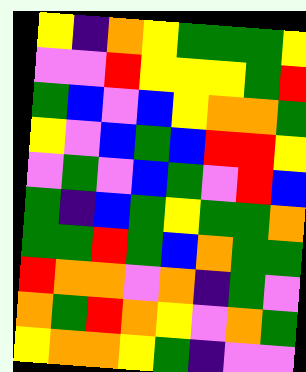[["yellow", "indigo", "orange", "yellow", "green", "green", "green", "yellow"], ["violet", "violet", "red", "yellow", "yellow", "yellow", "green", "red"], ["green", "blue", "violet", "blue", "yellow", "orange", "orange", "green"], ["yellow", "violet", "blue", "green", "blue", "red", "red", "yellow"], ["violet", "green", "violet", "blue", "green", "violet", "red", "blue"], ["green", "indigo", "blue", "green", "yellow", "green", "green", "orange"], ["green", "green", "red", "green", "blue", "orange", "green", "green"], ["red", "orange", "orange", "violet", "orange", "indigo", "green", "violet"], ["orange", "green", "red", "orange", "yellow", "violet", "orange", "green"], ["yellow", "orange", "orange", "yellow", "green", "indigo", "violet", "violet"]]